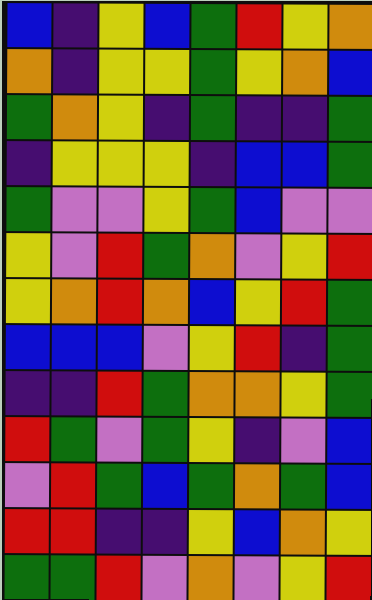[["blue", "indigo", "yellow", "blue", "green", "red", "yellow", "orange"], ["orange", "indigo", "yellow", "yellow", "green", "yellow", "orange", "blue"], ["green", "orange", "yellow", "indigo", "green", "indigo", "indigo", "green"], ["indigo", "yellow", "yellow", "yellow", "indigo", "blue", "blue", "green"], ["green", "violet", "violet", "yellow", "green", "blue", "violet", "violet"], ["yellow", "violet", "red", "green", "orange", "violet", "yellow", "red"], ["yellow", "orange", "red", "orange", "blue", "yellow", "red", "green"], ["blue", "blue", "blue", "violet", "yellow", "red", "indigo", "green"], ["indigo", "indigo", "red", "green", "orange", "orange", "yellow", "green"], ["red", "green", "violet", "green", "yellow", "indigo", "violet", "blue"], ["violet", "red", "green", "blue", "green", "orange", "green", "blue"], ["red", "red", "indigo", "indigo", "yellow", "blue", "orange", "yellow"], ["green", "green", "red", "violet", "orange", "violet", "yellow", "red"]]